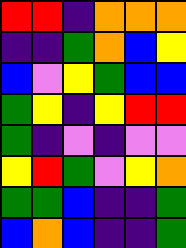[["red", "red", "indigo", "orange", "orange", "orange"], ["indigo", "indigo", "green", "orange", "blue", "yellow"], ["blue", "violet", "yellow", "green", "blue", "blue"], ["green", "yellow", "indigo", "yellow", "red", "red"], ["green", "indigo", "violet", "indigo", "violet", "violet"], ["yellow", "red", "green", "violet", "yellow", "orange"], ["green", "green", "blue", "indigo", "indigo", "green"], ["blue", "orange", "blue", "indigo", "indigo", "green"]]